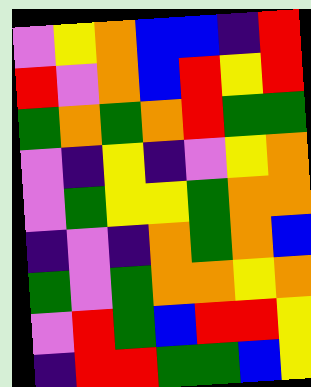[["violet", "yellow", "orange", "blue", "blue", "indigo", "red"], ["red", "violet", "orange", "blue", "red", "yellow", "red"], ["green", "orange", "green", "orange", "red", "green", "green"], ["violet", "indigo", "yellow", "indigo", "violet", "yellow", "orange"], ["violet", "green", "yellow", "yellow", "green", "orange", "orange"], ["indigo", "violet", "indigo", "orange", "green", "orange", "blue"], ["green", "violet", "green", "orange", "orange", "yellow", "orange"], ["violet", "red", "green", "blue", "red", "red", "yellow"], ["indigo", "red", "red", "green", "green", "blue", "yellow"]]